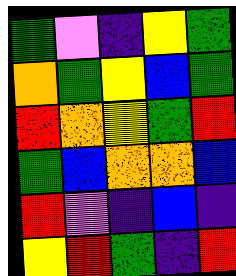[["green", "violet", "indigo", "yellow", "green"], ["orange", "green", "yellow", "blue", "green"], ["red", "orange", "yellow", "green", "red"], ["green", "blue", "orange", "orange", "blue"], ["red", "violet", "indigo", "blue", "indigo"], ["yellow", "red", "green", "indigo", "red"]]